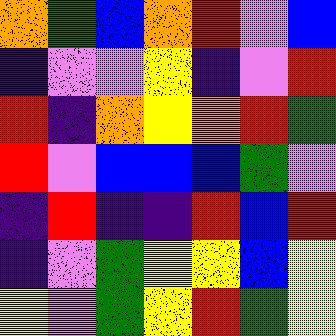[["orange", "green", "blue", "orange", "red", "violet", "blue"], ["indigo", "violet", "violet", "yellow", "indigo", "violet", "red"], ["red", "indigo", "orange", "yellow", "orange", "red", "green"], ["red", "violet", "blue", "blue", "blue", "green", "violet"], ["indigo", "red", "indigo", "indigo", "red", "blue", "red"], ["indigo", "violet", "green", "yellow", "yellow", "blue", "yellow"], ["yellow", "violet", "green", "yellow", "red", "green", "yellow"]]